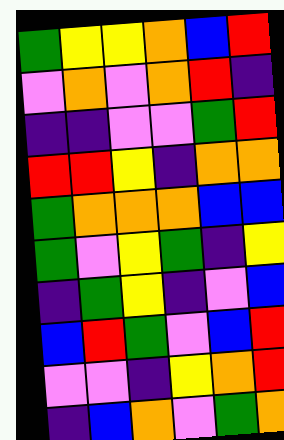[["green", "yellow", "yellow", "orange", "blue", "red"], ["violet", "orange", "violet", "orange", "red", "indigo"], ["indigo", "indigo", "violet", "violet", "green", "red"], ["red", "red", "yellow", "indigo", "orange", "orange"], ["green", "orange", "orange", "orange", "blue", "blue"], ["green", "violet", "yellow", "green", "indigo", "yellow"], ["indigo", "green", "yellow", "indigo", "violet", "blue"], ["blue", "red", "green", "violet", "blue", "red"], ["violet", "violet", "indigo", "yellow", "orange", "red"], ["indigo", "blue", "orange", "violet", "green", "orange"]]